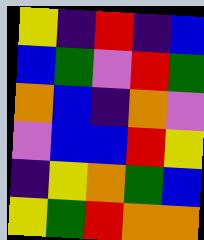[["yellow", "indigo", "red", "indigo", "blue"], ["blue", "green", "violet", "red", "green"], ["orange", "blue", "indigo", "orange", "violet"], ["violet", "blue", "blue", "red", "yellow"], ["indigo", "yellow", "orange", "green", "blue"], ["yellow", "green", "red", "orange", "orange"]]